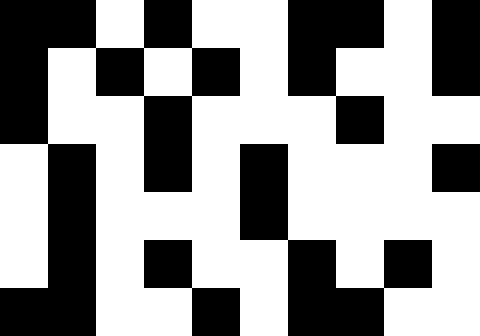[["black", "black", "white", "black", "white", "white", "black", "black", "white", "black"], ["black", "white", "black", "white", "black", "white", "black", "white", "white", "black"], ["black", "white", "white", "black", "white", "white", "white", "black", "white", "white"], ["white", "black", "white", "black", "white", "black", "white", "white", "white", "black"], ["white", "black", "white", "white", "white", "black", "white", "white", "white", "white"], ["white", "black", "white", "black", "white", "white", "black", "white", "black", "white"], ["black", "black", "white", "white", "black", "white", "black", "black", "white", "white"]]